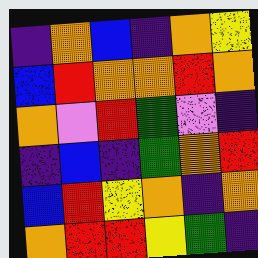[["indigo", "orange", "blue", "indigo", "orange", "yellow"], ["blue", "red", "orange", "orange", "red", "orange"], ["orange", "violet", "red", "green", "violet", "indigo"], ["indigo", "blue", "indigo", "green", "orange", "red"], ["blue", "red", "yellow", "orange", "indigo", "orange"], ["orange", "red", "red", "yellow", "green", "indigo"]]